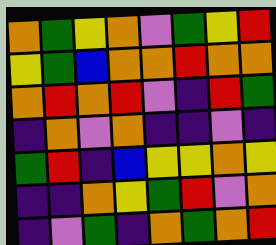[["orange", "green", "yellow", "orange", "violet", "green", "yellow", "red"], ["yellow", "green", "blue", "orange", "orange", "red", "orange", "orange"], ["orange", "red", "orange", "red", "violet", "indigo", "red", "green"], ["indigo", "orange", "violet", "orange", "indigo", "indigo", "violet", "indigo"], ["green", "red", "indigo", "blue", "yellow", "yellow", "orange", "yellow"], ["indigo", "indigo", "orange", "yellow", "green", "red", "violet", "orange"], ["indigo", "violet", "green", "indigo", "orange", "green", "orange", "red"]]